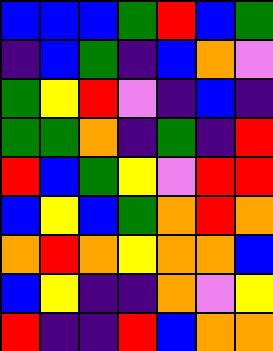[["blue", "blue", "blue", "green", "red", "blue", "green"], ["indigo", "blue", "green", "indigo", "blue", "orange", "violet"], ["green", "yellow", "red", "violet", "indigo", "blue", "indigo"], ["green", "green", "orange", "indigo", "green", "indigo", "red"], ["red", "blue", "green", "yellow", "violet", "red", "red"], ["blue", "yellow", "blue", "green", "orange", "red", "orange"], ["orange", "red", "orange", "yellow", "orange", "orange", "blue"], ["blue", "yellow", "indigo", "indigo", "orange", "violet", "yellow"], ["red", "indigo", "indigo", "red", "blue", "orange", "orange"]]